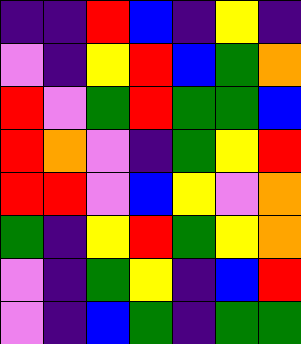[["indigo", "indigo", "red", "blue", "indigo", "yellow", "indigo"], ["violet", "indigo", "yellow", "red", "blue", "green", "orange"], ["red", "violet", "green", "red", "green", "green", "blue"], ["red", "orange", "violet", "indigo", "green", "yellow", "red"], ["red", "red", "violet", "blue", "yellow", "violet", "orange"], ["green", "indigo", "yellow", "red", "green", "yellow", "orange"], ["violet", "indigo", "green", "yellow", "indigo", "blue", "red"], ["violet", "indigo", "blue", "green", "indigo", "green", "green"]]